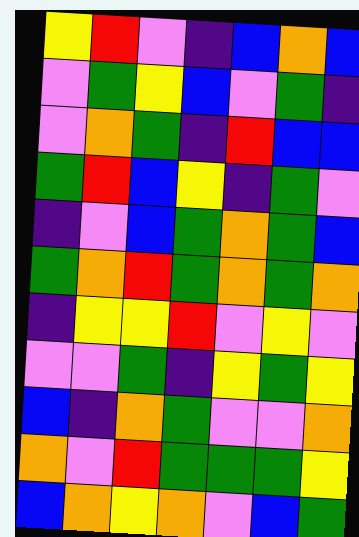[["yellow", "red", "violet", "indigo", "blue", "orange", "blue"], ["violet", "green", "yellow", "blue", "violet", "green", "indigo"], ["violet", "orange", "green", "indigo", "red", "blue", "blue"], ["green", "red", "blue", "yellow", "indigo", "green", "violet"], ["indigo", "violet", "blue", "green", "orange", "green", "blue"], ["green", "orange", "red", "green", "orange", "green", "orange"], ["indigo", "yellow", "yellow", "red", "violet", "yellow", "violet"], ["violet", "violet", "green", "indigo", "yellow", "green", "yellow"], ["blue", "indigo", "orange", "green", "violet", "violet", "orange"], ["orange", "violet", "red", "green", "green", "green", "yellow"], ["blue", "orange", "yellow", "orange", "violet", "blue", "green"]]